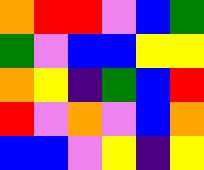[["orange", "red", "red", "violet", "blue", "green"], ["green", "violet", "blue", "blue", "yellow", "yellow"], ["orange", "yellow", "indigo", "green", "blue", "red"], ["red", "violet", "orange", "violet", "blue", "orange"], ["blue", "blue", "violet", "yellow", "indigo", "yellow"]]